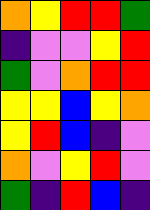[["orange", "yellow", "red", "red", "green"], ["indigo", "violet", "violet", "yellow", "red"], ["green", "violet", "orange", "red", "red"], ["yellow", "yellow", "blue", "yellow", "orange"], ["yellow", "red", "blue", "indigo", "violet"], ["orange", "violet", "yellow", "red", "violet"], ["green", "indigo", "red", "blue", "indigo"]]